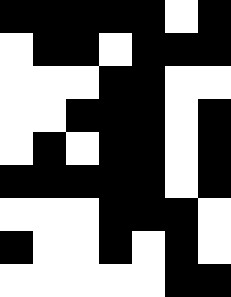[["black", "black", "black", "black", "black", "white", "black"], ["white", "black", "black", "white", "black", "black", "black"], ["white", "white", "white", "black", "black", "white", "white"], ["white", "white", "black", "black", "black", "white", "black"], ["white", "black", "white", "black", "black", "white", "black"], ["black", "black", "black", "black", "black", "white", "black"], ["white", "white", "white", "black", "black", "black", "white"], ["black", "white", "white", "black", "white", "black", "white"], ["white", "white", "white", "white", "white", "black", "black"]]